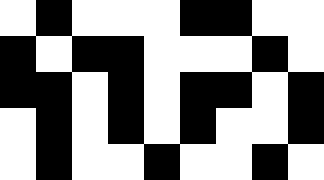[["white", "black", "white", "white", "white", "black", "black", "white", "white"], ["black", "white", "black", "black", "white", "white", "white", "black", "white"], ["black", "black", "white", "black", "white", "black", "black", "white", "black"], ["white", "black", "white", "black", "white", "black", "white", "white", "black"], ["white", "black", "white", "white", "black", "white", "white", "black", "white"]]